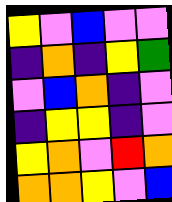[["yellow", "violet", "blue", "violet", "violet"], ["indigo", "orange", "indigo", "yellow", "green"], ["violet", "blue", "orange", "indigo", "violet"], ["indigo", "yellow", "yellow", "indigo", "violet"], ["yellow", "orange", "violet", "red", "orange"], ["orange", "orange", "yellow", "violet", "blue"]]